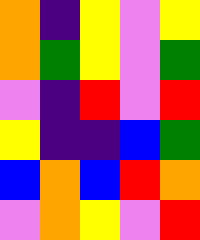[["orange", "indigo", "yellow", "violet", "yellow"], ["orange", "green", "yellow", "violet", "green"], ["violet", "indigo", "red", "violet", "red"], ["yellow", "indigo", "indigo", "blue", "green"], ["blue", "orange", "blue", "red", "orange"], ["violet", "orange", "yellow", "violet", "red"]]